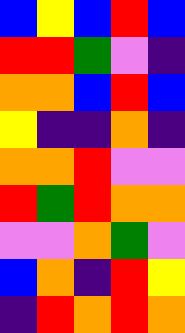[["blue", "yellow", "blue", "red", "blue"], ["red", "red", "green", "violet", "indigo"], ["orange", "orange", "blue", "red", "blue"], ["yellow", "indigo", "indigo", "orange", "indigo"], ["orange", "orange", "red", "violet", "violet"], ["red", "green", "red", "orange", "orange"], ["violet", "violet", "orange", "green", "violet"], ["blue", "orange", "indigo", "red", "yellow"], ["indigo", "red", "orange", "red", "orange"]]